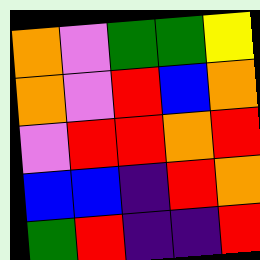[["orange", "violet", "green", "green", "yellow"], ["orange", "violet", "red", "blue", "orange"], ["violet", "red", "red", "orange", "red"], ["blue", "blue", "indigo", "red", "orange"], ["green", "red", "indigo", "indigo", "red"]]